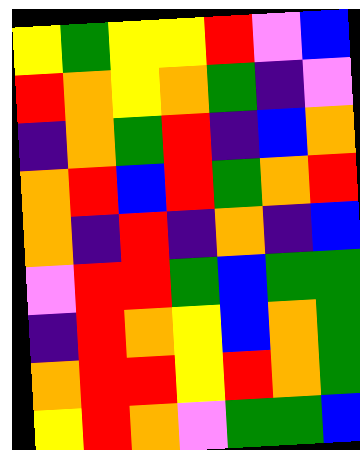[["yellow", "green", "yellow", "yellow", "red", "violet", "blue"], ["red", "orange", "yellow", "orange", "green", "indigo", "violet"], ["indigo", "orange", "green", "red", "indigo", "blue", "orange"], ["orange", "red", "blue", "red", "green", "orange", "red"], ["orange", "indigo", "red", "indigo", "orange", "indigo", "blue"], ["violet", "red", "red", "green", "blue", "green", "green"], ["indigo", "red", "orange", "yellow", "blue", "orange", "green"], ["orange", "red", "red", "yellow", "red", "orange", "green"], ["yellow", "red", "orange", "violet", "green", "green", "blue"]]